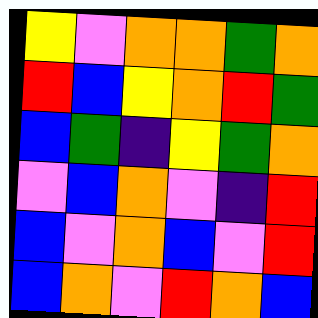[["yellow", "violet", "orange", "orange", "green", "orange"], ["red", "blue", "yellow", "orange", "red", "green"], ["blue", "green", "indigo", "yellow", "green", "orange"], ["violet", "blue", "orange", "violet", "indigo", "red"], ["blue", "violet", "orange", "blue", "violet", "red"], ["blue", "orange", "violet", "red", "orange", "blue"]]